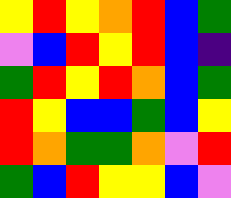[["yellow", "red", "yellow", "orange", "red", "blue", "green"], ["violet", "blue", "red", "yellow", "red", "blue", "indigo"], ["green", "red", "yellow", "red", "orange", "blue", "green"], ["red", "yellow", "blue", "blue", "green", "blue", "yellow"], ["red", "orange", "green", "green", "orange", "violet", "red"], ["green", "blue", "red", "yellow", "yellow", "blue", "violet"]]